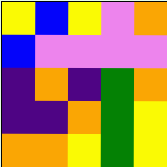[["yellow", "blue", "yellow", "violet", "orange"], ["blue", "violet", "violet", "violet", "violet"], ["indigo", "orange", "indigo", "green", "orange"], ["indigo", "indigo", "orange", "green", "yellow"], ["orange", "orange", "yellow", "green", "yellow"]]